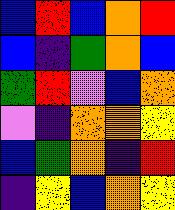[["blue", "red", "blue", "orange", "red"], ["blue", "indigo", "green", "orange", "blue"], ["green", "red", "violet", "blue", "orange"], ["violet", "indigo", "orange", "orange", "yellow"], ["blue", "green", "orange", "indigo", "red"], ["indigo", "yellow", "blue", "orange", "yellow"]]